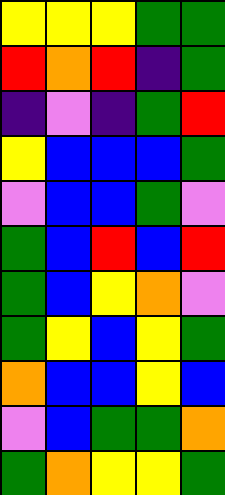[["yellow", "yellow", "yellow", "green", "green"], ["red", "orange", "red", "indigo", "green"], ["indigo", "violet", "indigo", "green", "red"], ["yellow", "blue", "blue", "blue", "green"], ["violet", "blue", "blue", "green", "violet"], ["green", "blue", "red", "blue", "red"], ["green", "blue", "yellow", "orange", "violet"], ["green", "yellow", "blue", "yellow", "green"], ["orange", "blue", "blue", "yellow", "blue"], ["violet", "blue", "green", "green", "orange"], ["green", "orange", "yellow", "yellow", "green"]]